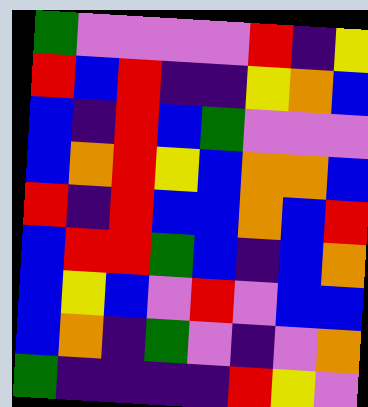[["green", "violet", "violet", "violet", "violet", "red", "indigo", "yellow"], ["red", "blue", "red", "indigo", "indigo", "yellow", "orange", "blue"], ["blue", "indigo", "red", "blue", "green", "violet", "violet", "violet"], ["blue", "orange", "red", "yellow", "blue", "orange", "orange", "blue"], ["red", "indigo", "red", "blue", "blue", "orange", "blue", "red"], ["blue", "red", "red", "green", "blue", "indigo", "blue", "orange"], ["blue", "yellow", "blue", "violet", "red", "violet", "blue", "blue"], ["blue", "orange", "indigo", "green", "violet", "indigo", "violet", "orange"], ["green", "indigo", "indigo", "indigo", "indigo", "red", "yellow", "violet"]]